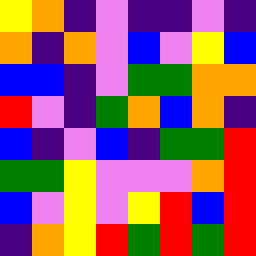[["yellow", "orange", "indigo", "violet", "indigo", "indigo", "violet", "indigo"], ["orange", "indigo", "orange", "violet", "blue", "violet", "yellow", "blue"], ["blue", "blue", "indigo", "violet", "green", "green", "orange", "orange"], ["red", "violet", "indigo", "green", "orange", "blue", "orange", "indigo"], ["blue", "indigo", "violet", "blue", "indigo", "green", "green", "red"], ["green", "green", "yellow", "violet", "violet", "violet", "orange", "red"], ["blue", "violet", "yellow", "violet", "yellow", "red", "blue", "red"], ["indigo", "orange", "yellow", "red", "green", "red", "green", "red"]]